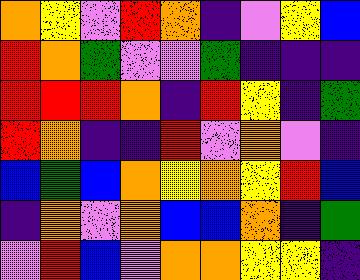[["orange", "yellow", "violet", "red", "orange", "indigo", "violet", "yellow", "blue"], ["red", "orange", "green", "violet", "violet", "green", "indigo", "indigo", "indigo"], ["red", "red", "red", "orange", "indigo", "red", "yellow", "indigo", "green"], ["red", "orange", "indigo", "indigo", "red", "violet", "orange", "violet", "indigo"], ["blue", "green", "blue", "orange", "yellow", "orange", "yellow", "red", "blue"], ["indigo", "orange", "violet", "orange", "blue", "blue", "orange", "indigo", "green"], ["violet", "red", "blue", "violet", "orange", "orange", "yellow", "yellow", "indigo"]]